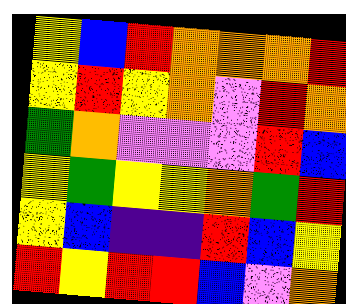[["yellow", "blue", "red", "orange", "orange", "orange", "red"], ["yellow", "red", "yellow", "orange", "violet", "red", "orange"], ["green", "orange", "violet", "violet", "violet", "red", "blue"], ["yellow", "green", "yellow", "yellow", "orange", "green", "red"], ["yellow", "blue", "indigo", "indigo", "red", "blue", "yellow"], ["red", "yellow", "red", "red", "blue", "violet", "orange"]]